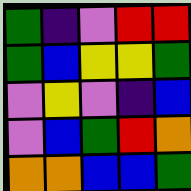[["green", "indigo", "violet", "red", "red"], ["green", "blue", "yellow", "yellow", "green"], ["violet", "yellow", "violet", "indigo", "blue"], ["violet", "blue", "green", "red", "orange"], ["orange", "orange", "blue", "blue", "green"]]